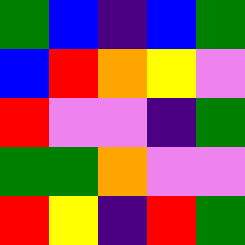[["green", "blue", "indigo", "blue", "green"], ["blue", "red", "orange", "yellow", "violet"], ["red", "violet", "violet", "indigo", "green"], ["green", "green", "orange", "violet", "violet"], ["red", "yellow", "indigo", "red", "green"]]